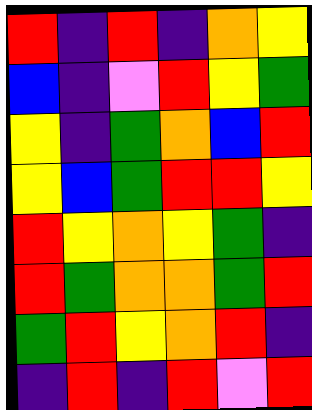[["red", "indigo", "red", "indigo", "orange", "yellow"], ["blue", "indigo", "violet", "red", "yellow", "green"], ["yellow", "indigo", "green", "orange", "blue", "red"], ["yellow", "blue", "green", "red", "red", "yellow"], ["red", "yellow", "orange", "yellow", "green", "indigo"], ["red", "green", "orange", "orange", "green", "red"], ["green", "red", "yellow", "orange", "red", "indigo"], ["indigo", "red", "indigo", "red", "violet", "red"]]